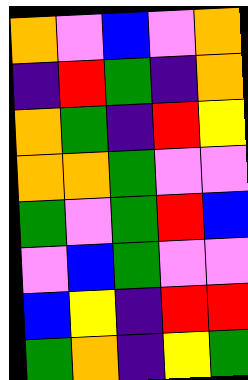[["orange", "violet", "blue", "violet", "orange"], ["indigo", "red", "green", "indigo", "orange"], ["orange", "green", "indigo", "red", "yellow"], ["orange", "orange", "green", "violet", "violet"], ["green", "violet", "green", "red", "blue"], ["violet", "blue", "green", "violet", "violet"], ["blue", "yellow", "indigo", "red", "red"], ["green", "orange", "indigo", "yellow", "green"]]